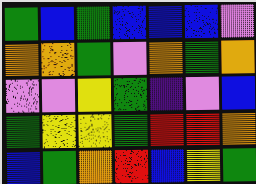[["green", "blue", "green", "blue", "blue", "blue", "violet"], ["orange", "orange", "green", "violet", "orange", "green", "orange"], ["violet", "violet", "yellow", "green", "indigo", "violet", "blue"], ["green", "yellow", "yellow", "green", "red", "red", "orange"], ["blue", "green", "orange", "red", "blue", "yellow", "green"]]